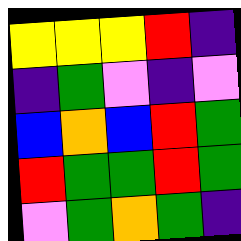[["yellow", "yellow", "yellow", "red", "indigo"], ["indigo", "green", "violet", "indigo", "violet"], ["blue", "orange", "blue", "red", "green"], ["red", "green", "green", "red", "green"], ["violet", "green", "orange", "green", "indigo"]]